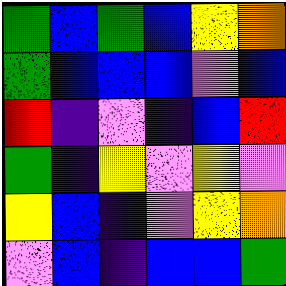[["green", "blue", "green", "blue", "yellow", "orange"], ["green", "blue", "blue", "blue", "violet", "blue"], ["red", "indigo", "violet", "indigo", "blue", "red"], ["green", "indigo", "yellow", "violet", "yellow", "violet"], ["yellow", "blue", "indigo", "violet", "yellow", "orange"], ["violet", "blue", "indigo", "blue", "blue", "green"]]